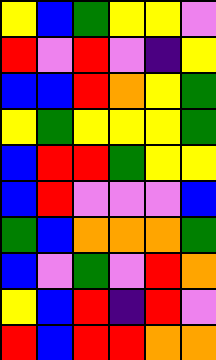[["yellow", "blue", "green", "yellow", "yellow", "violet"], ["red", "violet", "red", "violet", "indigo", "yellow"], ["blue", "blue", "red", "orange", "yellow", "green"], ["yellow", "green", "yellow", "yellow", "yellow", "green"], ["blue", "red", "red", "green", "yellow", "yellow"], ["blue", "red", "violet", "violet", "violet", "blue"], ["green", "blue", "orange", "orange", "orange", "green"], ["blue", "violet", "green", "violet", "red", "orange"], ["yellow", "blue", "red", "indigo", "red", "violet"], ["red", "blue", "red", "red", "orange", "orange"]]